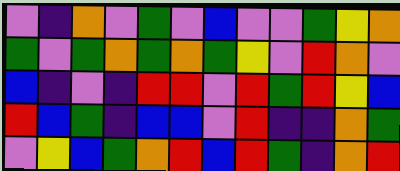[["violet", "indigo", "orange", "violet", "green", "violet", "blue", "violet", "violet", "green", "yellow", "orange"], ["green", "violet", "green", "orange", "green", "orange", "green", "yellow", "violet", "red", "orange", "violet"], ["blue", "indigo", "violet", "indigo", "red", "red", "violet", "red", "green", "red", "yellow", "blue"], ["red", "blue", "green", "indigo", "blue", "blue", "violet", "red", "indigo", "indigo", "orange", "green"], ["violet", "yellow", "blue", "green", "orange", "red", "blue", "red", "green", "indigo", "orange", "red"]]